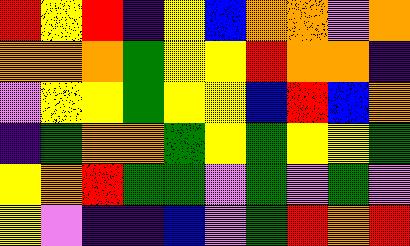[["red", "yellow", "red", "indigo", "yellow", "blue", "orange", "orange", "violet", "orange"], ["orange", "orange", "orange", "green", "yellow", "yellow", "red", "orange", "orange", "indigo"], ["violet", "yellow", "yellow", "green", "yellow", "yellow", "blue", "red", "blue", "orange"], ["indigo", "green", "orange", "orange", "green", "yellow", "green", "yellow", "yellow", "green"], ["yellow", "orange", "red", "green", "green", "violet", "green", "violet", "green", "violet"], ["yellow", "violet", "indigo", "indigo", "blue", "violet", "green", "red", "orange", "red"]]